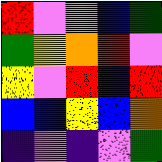[["red", "violet", "violet", "blue", "green"], ["green", "yellow", "orange", "red", "violet"], ["yellow", "violet", "red", "indigo", "red"], ["blue", "blue", "yellow", "blue", "orange"], ["indigo", "violet", "indigo", "violet", "green"]]